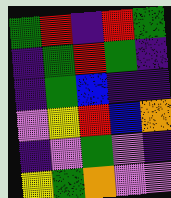[["green", "red", "indigo", "red", "green"], ["indigo", "green", "red", "green", "indigo"], ["indigo", "green", "blue", "indigo", "indigo"], ["violet", "yellow", "red", "blue", "orange"], ["indigo", "violet", "green", "violet", "indigo"], ["yellow", "green", "orange", "violet", "violet"]]